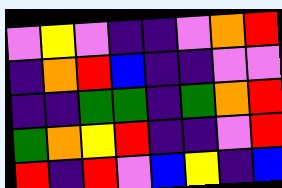[["violet", "yellow", "violet", "indigo", "indigo", "violet", "orange", "red"], ["indigo", "orange", "red", "blue", "indigo", "indigo", "violet", "violet"], ["indigo", "indigo", "green", "green", "indigo", "green", "orange", "red"], ["green", "orange", "yellow", "red", "indigo", "indigo", "violet", "red"], ["red", "indigo", "red", "violet", "blue", "yellow", "indigo", "blue"]]